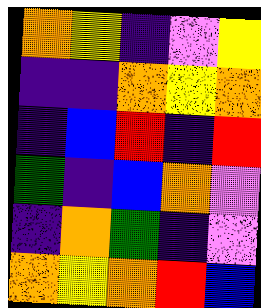[["orange", "yellow", "indigo", "violet", "yellow"], ["indigo", "indigo", "orange", "yellow", "orange"], ["indigo", "blue", "red", "indigo", "red"], ["green", "indigo", "blue", "orange", "violet"], ["indigo", "orange", "green", "indigo", "violet"], ["orange", "yellow", "orange", "red", "blue"]]